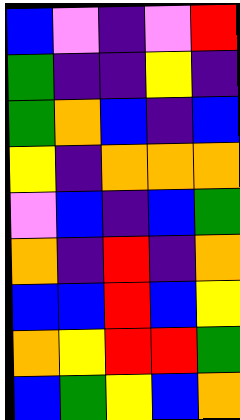[["blue", "violet", "indigo", "violet", "red"], ["green", "indigo", "indigo", "yellow", "indigo"], ["green", "orange", "blue", "indigo", "blue"], ["yellow", "indigo", "orange", "orange", "orange"], ["violet", "blue", "indigo", "blue", "green"], ["orange", "indigo", "red", "indigo", "orange"], ["blue", "blue", "red", "blue", "yellow"], ["orange", "yellow", "red", "red", "green"], ["blue", "green", "yellow", "blue", "orange"]]